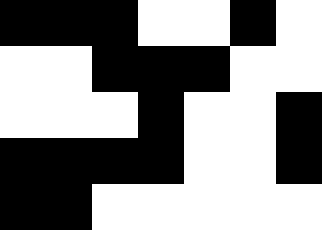[["black", "black", "black", "white", "white", "black", "white"], ["white", "white", "black", "black", "black", "white", "white"], ["white", "white", "white", "black", "white", "white", "black"], ["black", "black", "black", "black", "white", "white", "black"], ["black", "black", "white", "white", "white", "white", "white"]]